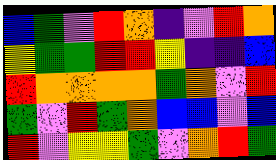[["blue", "green", "violet", "red", "orange", "indigo", "violet", "red", "orange"], ["yellow", "green", "green", "red", "red", "yellow", "indigo", "indigo", "blue"], ["red", "orange", "orange", "orange", "orange", "green", "orange", "violet", "red"], ["green", "violet", "red", "green", "orange", "blue", "blue", "violet", "blue"], ["red", "violet", "yellow", "yellow", "green", "violet", "orange", "red", "green"]]